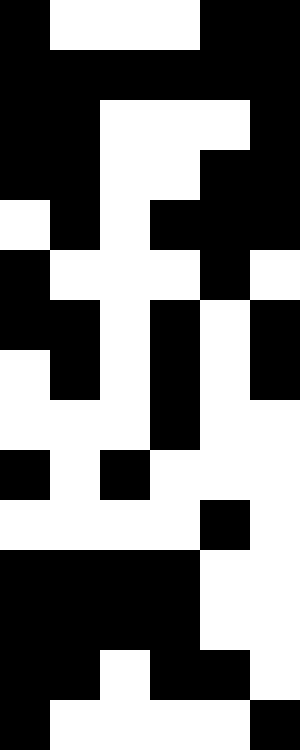[["black", "white", "white", "white", "black", "black"], ["black", "black", "black", "black", "black", "black"], ["black", "black", "white", "white", "white", "black"], ["black", "black", "white", "white", "black", "black"], ["white", "black", "white", "black", "black", "black"], ["black", "white", "white", "white", "black", "white"], ["black", "black", "white", "black", "white", "black"], ["white", "black", "white", "black", "white", "black"], ["white", "white", "white", "black", "white", "white"], ["black", "white", "black", "white", "white", "white"], ["white", "white", "white", "white", "black", "white"], ["black", "black", "black", "black", "white", "white"], ["black", "black", "black", "black", "white", "white"], ["black", "black", "white", "black", "black", "white"], ["black", "white", "white", "white", "white", "black"]]